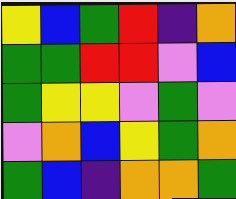[["yellow", "blue", "green", "red", "indigo", "orange"], ["green", "green", "red", "red", "violet", "blue"], ["green", "yellow", "yellow", "violet", "green", "violet"], ["violet", "orange", "blue", "yellow", "green", "orange"], ["green", "blue", "indigo", "orange", "orange", "green"]]